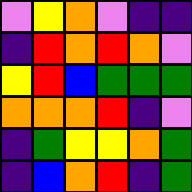[["violet", "yellow", "orange", "violet", "indigo", "indigo"], ["indigo", "red", "orange", "red", "orange", "violet"], ["yellow", "red", "blue", "green", "green", "green"], ["orange", "orange", "orange", "red", "indigo", "violet"], ["indigo", "green", "yellow", "yellow", "orange", "green"], ["indigo", "blue", "orange", "red", "indigo", "green"]]